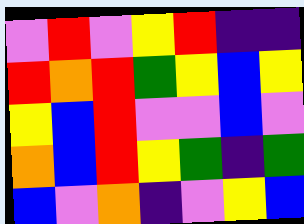[["violet", "red", "violet", "yellow", "red", "indigo", "indigo"], ["red", "orange", "red", "green", "yellow", "blue", "yellow"], ["yellow", "blue", "red", "violet", "violet", "blue", "violet"], ["orange", "blue", "red", "yellow", "green", "indigo", "green"], ["blue", "violet", "orange", "indigo", "violet", "yellow", "blue"]]